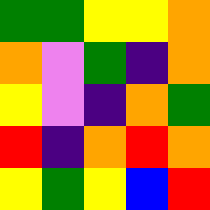[["green", "green", "yellow", "yellow", "orange"], ["orange", "violet", "green", "indigo", "orange"], ["yellow", "violet", "indigo", "orange", "green"], ["red", "indigo", "orange", "red", "orange"], ["yellow", "green", "yellow", "blue", "red"]]